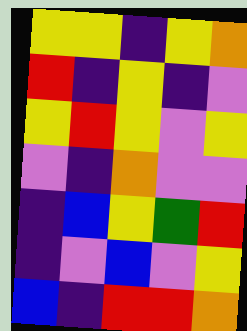[["yellow", "yellow", "indigo", "yellow", "orange"], ["red", "indigo", "yellow", "indigo", "violet"], ["yellow", "red", "yellow", "violet", "yellow"], ["violet", "indigo", "orange", "violet", "violet"], ["indigo", "blue", "yellow", "green", "red"], ["indigo", "violet", "blue", "violet", "yellow"], ["blue", "indigo", "red", "red", "orange"]]